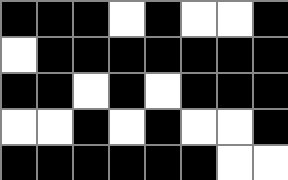[["black", "black", "black", "white", "black", "white", "white", "black"], ["white", "black", "black", "black", "black", "black", "black", "black"], ["black", "black", "white", "black", "white", "black", "black", "black"], ["white", "white", "black", "white", "black", "white", "white", "black"], ["black", "black", "black", "black", "black", "black", "white", "white"]]